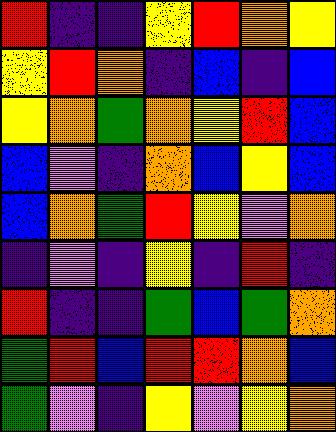[["red", "indigo", "indigo", "yellow", "red", "orange", "yellow"], ["yellow", "red", "orange", "indigo", "blue", "indigo", "blue"], ["yellow", "orange", "green", "orange", "yellow", "red", "blue"], ["blue", "violet", "indigo", "orange", "blue", "yellow", "blue"], ["blue", "orange", "green", "red", "yellow", "violet", "orange"], ["indigo", "violet", "indigo", "yellow", "indigo", "red", "indigo"], ["red", "indigo", "indigo", "green", "blue", "green", "orange"], ["green", "red", "blue", "red", "red", "orange", "blue"], ["green", "violet", "indigo", "yellow", "violet", "yellow", "orange"]]